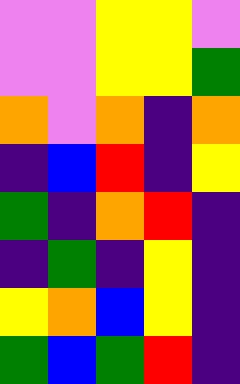[["violet", "violet", "yellow", "yellow", "violet"], ["violet", "violet", "yellow", "yellow", "green"], ["orange", "violet", "orange", "indigo", "orange"], ["indigo", "blue", "red", "indigo", "yellow"], ["green", "indigo", "orange", "red", "indigo"], ["indigo", "green", "indigo", "yellow", "indigo"], ["yellow", "orange", "blue", "yellow", "indigo"], ["green", "blue", "green", "red", "indigo"]]